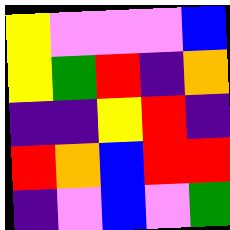[["yellow", "violet", "violet", "violet", "blue"], ["yellow", "green", "red", "indigo", "orange"], ["indigo", "indigo", "yellow", "red", "indigo"], ["red", "orange", "blue", "red", "red"], ["indigo", "violet", "blue", "violet", "green"]]